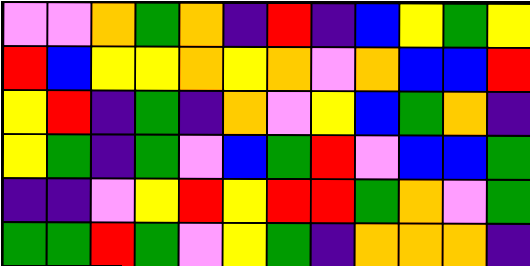[["violet", "violet", "orange", "green", "orange", "indigo", "red", "indigo", "blue", "yellow", "green", "yellow"], ["red", "blue", "yellow", "yellow", "orange", "yellow", "orange", "violet", "orange", "blue", "blue", "red"], ["yellow", "red", "indigo", "green", "indigo", "orange", "violet", "yellow", "blue", "green", "orange", "indigo"], ["yellow", "green", "indigo", "green", "violet", "blue", "green", "red", "violet", "blue", "blue", "green"], ["indigo", "indigo", "violet", "yellow", "red", "yellow", "red", "red", "green", "orange", "violet", "green"], ["green", "green", "red", "green", "violet", "yellow", "green", "indigo", "orange", "orange", "orange", "indigo"]]